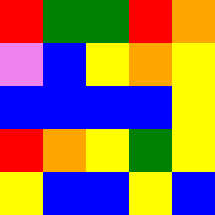[["red", "green", "green", "red", "orange"], ["violet", "blue", "yellow", "orange", "yellow"], ["blue", "blue", "blue", "blue", "yellow"], ["red", "orange", "yellow", "green", "yellow"], ["yellow", "blue", "blue", "yellow", "blue"]]